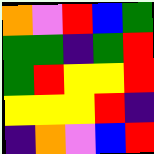[["orange", "violet", "red", "blue", "green"], ["green", "green", "indigo", "green", "red"], ["green", "red", "yellow", "yellow", "red"], ["yellow", "yellow", "yellow", "red", "indigo"], ["indigo", "orange", "violet", "blue", "red"]]